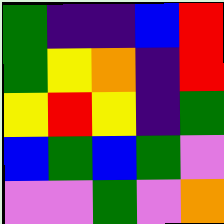[["green", "indigo", "indigo", "blue", "red"], ["green", "yellow", "orange", "indigo", "red"], ["yellow", "red", "yellow", "indigo", "green"], ["blue", "green", "blue", "green", "violet"], ["violet", "violet", "green", "violet", "orange"]]